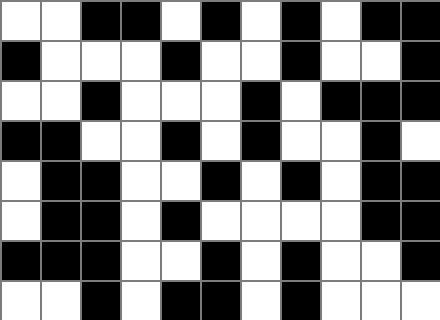[["white", "white", "black", "black", "white", "black", "white", "black", "white", "black", "black"], ["black", "white", "white", "white", "black", "white", "white", "black", "white", "white", "black"], ["white", "white", "black", "white", "white", "white", "black", "white", "black", "black", "black"], ["black", "black", "white", "white", "black", "white", "black", "white", "white", "black", "white"], ["white", "black", "black", "white", "white", "black", "white", "black", "white", "black", "black"], ["white", "black", "black", "white", "black", "white", "white", "white", "white", "black", "black"], ["black", "black", "black", "white", "white", "black", "white", "black", "white", "white", "black"], ["white", "white", "black", "white", "black", "black", "white", "black", "white", "white", "white"]]